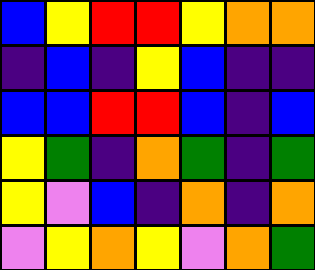[["blue", "yellow", "red", "red", "yellow", "orange", "orange"], ["indigo", "blue", "indigo", "yellow", "blue", "indigo", "indigo"], ["blue", "blue", "red", "red", "blue", "indigo", "blue"], ["yellow", "green", "indigo", "orange", "green", "indigo", "green"], ["yellow", "violet", "blue", "indigo", "orange", "indigo", "orange"], ["violet", "yellow", "orange", "yellow", "violet", "orange", "green"]]